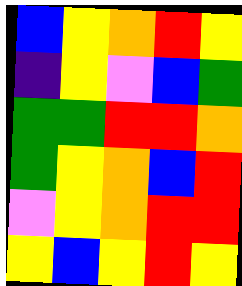[["blue", "yellow", "orange", "red", "yellow"], ["indigo", "yellow", "violet", "blue", "green"], ["green", "green", "red", "red", "orange"], ["green", "yellow", "orange", "blue", "red"], ["violet", "yellow", "orange", "red", "red"], ["yellow", "blue", "yellow", "red", "yellow"]]